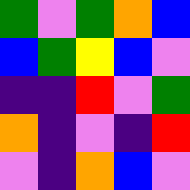[["green", "violet", "green", "orange", "blue"], ["blue", "green", "yellow", "blue", "violet"], ["indigo", "indigo", "red", "violet", "green"], ["orange", "indigo", "violet", "indigo", "red"], ["violet", "indigo", "orange", "blue", "violet"]]